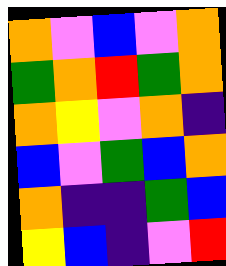[["orange", "violet", "blue", "violet", "orange"], ["green", "orange", "red", "green", "orange"], ["orange", "yellow", "violet", "orange", "indigo"], ["blue", "violet", "green", "blue", "orange"], ["orange", "indigo", "indigo", "green", "blue"], ["yellow", "blue", "indigo", "violet", "red"]]